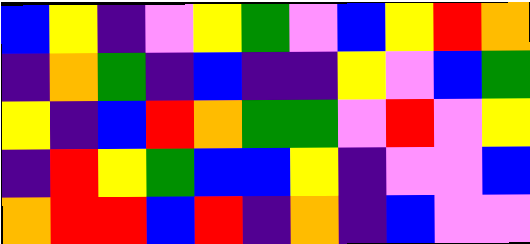[["blue", "yellow", "indigo", "violet", "yellow", "green", "violet", "blue", "yellow", "red", "orange"], ["indigo", "orange", "green", "indigo", "blue", "indigo", "indigo", "yellow", "violet", "blue", "green"], ["yellow", "indigo", "blue", "red", "orange", "green", "green", "violet", "red", "violet", "yellow"], ["indigo", "red", "yellow", "green", "blue", "blue", "yellow", "indigo", "violet", "violet", "blue"], ["orange", "red", "red", "blue", "red", "indigo", "orange", "indigo", "blue", "violet", "violet"]]